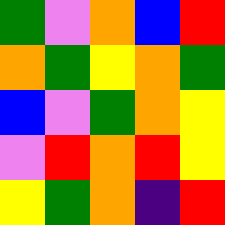[["green", "violet", "orange", "blue", "red"], ["orange", "green", "yellow", "orange", "green"], ["blue", "violet", "green", "orange", "yellow"], ["violet", "red", "orange", "red", "yellow"], ["yellow", "green", "orange", "indigo", "red"]]